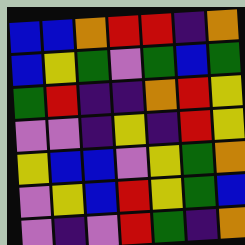[["blue", "blue", "orange", "red", "red", "indigo", "orange"], ["blue", "yellow", "green", "violet", "green", "blue", "green"], ["green", "red", "indigo", "indigo", "orange", "red", "yellow"], ["violet", "violet", "indigo", "yellow", "indigo", "red", "yellow"], ["yellow", "blue", "blue", "violet", "yellow", "green", "orange"], ["violet", "yellow", "blue", "red", "yellow", "green", "blue"], ["violet", "indigo", "violet", "red", "green", "indigo", "orange"]]